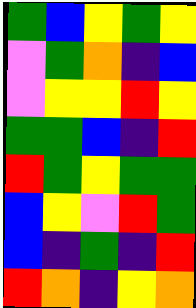[["green", "blue", "yellow", "green", "yellow"], ["violet", "green", "orange", "indigo", "blue"], ["violet", "yellow", "yellow", "red", "yellow"], ["green", "green", "blue", "indigo", "red"], ["red", "green", "yellow", "green", "green"], ["blue", "yellow", "violet", "red", "green"], ["blue", "indigo", "green", "indigo", "red"], ["red", "orange", "indigo", "yellow", "orange"]]